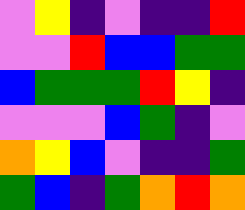[["violet", "yellow", "indigo", "violet", "indigo", "indigo", "red"], ["violet", "violet", "red", "blue", "blue", "green", "green"], ["blue", "green", "green", "green", "red", "yellow", "indigo"], ["violet", "violet", "violet", "blue", "green", "indigo", "violet"], ["orange", "yellow", "blue", "violet", "indigo", "indigo", "green"], ["green", "blue", "indigo", "green", "orange", "red", "orange"]]